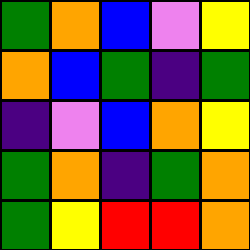[["green", "orange", "blue", "violet", "yellow"], ["orange", "blue", "green", "indigo", "green"], ["indigo", "violet", "blue", "orange", "yellow"], ["green", "orange", "indigo", "green", "orange"], ["green", "yellow", "red", "red", "orange"]]